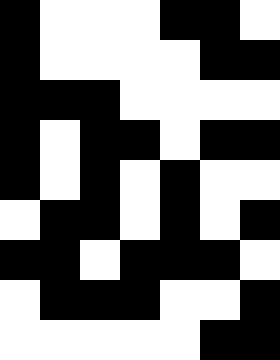[["black", "white", "white", "white", "black", "black", "white"], ["black", "white", "white", "white", "white", "black", "black"], ["black", "black", "black", "white", "white", "white", "white"], ["black", "white", "black", "black", "white", "black", "black"], ["black", "white", "black", "white", "black", "white", "white"], ["white", "black", "black", "white", "black", "white", "black"], ["black", "black", "white", "black", "black", "black", "white"], ["white", "black", "black", "black", "white", "white", "black"], ["white", "white", "white", "white", "white", "black", "black"]]